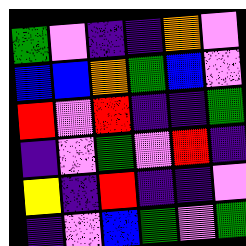[["green", "violet", "indigo", "indigo", "orange", "violet"], ["blue", "blue", "orange", "green", "blue", "violet"], ["red", "violet", "red", "indigo", "indigo", "green"], ["indigo", "violet", "green", "violet", "red", "indigo"], ["yellow", "indigo", "red", "indigo", "indigo", "violet"], ["indigo", "violet", "blue", "green", "violet", "green"]]